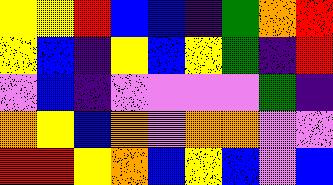[["yellow", "yellow", "red", "blue", "blue", "indigo", "green", "orange", "red"], ["yellow", "blue", "indigo", "yellow", "blue", "yellow", "green", "indigo", "red"], ["violet", "blue", "indigo", "violet", "violet", "violet", "violet", "green", "indigo"], ["orange", "yellow", "blue", "orange", "violet", "orange", "orange", "violet", "violet"], ["red", "red", "yellow", "orange", "blue", "yellow", "blue", "violet", "blue"]]